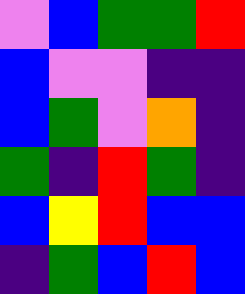[["violet", "blue", "green", "green", "red"], ["blue", "violet", "violet", "indigo", "indigo"], ["blue", "green", "violet", "orange", "indigo"], ["green", "indigo", "red", "green", "indigo"], ["blue", "yellow", "red", "blue", "blue"], ["indigo", "green", "blue", "red", "blue"]]